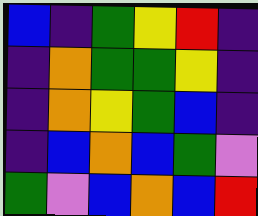[["blue", "indigo", "green", "yellow", "red", "indigo"], ["indigo", "orange", "green", "green", "yellow", "indigo"], ["indigo", "orange", "yellow", "green", "blue", "indigo"], ["indigo", "blue", "orange", "blue", "green", "violet"], ["green", "violet", "blue", "orange", "blue", "red"]]